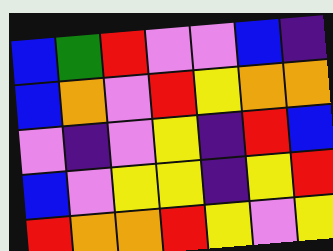[["blue", "green", "red", "violet", "violet", "blue", "indigo"], ["blue", "orange", "violet", "red", "yellow", "orange", "orange"], ["violet", "indigo", "violet", "yellow", "indigo", "red", "blue"], ["blue", "violet", "yellow", "yellow", "indigo", "yellow", "red"], ["red", "orange", "orange", "red", "yellow", "violet", "yellow"]]